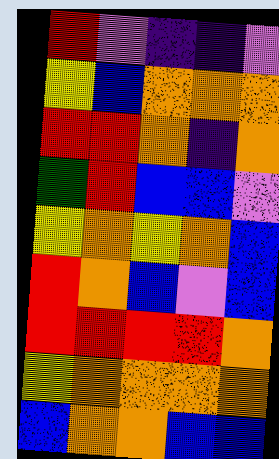[["red", "violet", "indigo", "indigo", "violet"], ["yellow", "blue", "orange", "orange", "orange"], ["red", "red", "orange", "indigo", "orange"], ["green", "red", "blue", "blue", "violet"], ["yellow", "orange", "yellow", "orange", "blue"], ["red", "orange", "blue", "violet", "blue"], ["red", "red", "red", "red", "orange"], ["yellow", "orange", "orange", "orange", "orange"], ["blue", "orange", "orange", "blue", "blue"]]